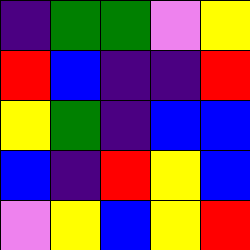[["indigo", "green", "green", "violet", "yellow"], ["red", "blue", "indigo", "indigo", "red"], ["yellow", "green", "indigo", "blue", "blue"], ["blue", "indigo", "red", "yellow", "blue"], ["violet", "yellow", "blue", "yellow", "red"]]